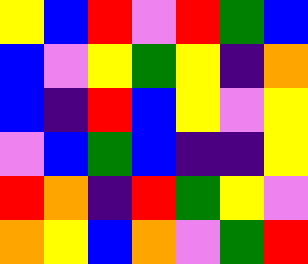[["yellow", "blue", "red", "violet", "red", "green", "blue"], ["blue", "violet", "yellow", "green", "yellow", "indigo", "orange"], ["blue", "indigo", "red", "blue", "yellow", "violet", "yellow"], ["violet", "blue", "green", "blue", "indigo", "indigo", "yellow"], ["red", "orange", "indigo", "red", "green", "yellow", "violet"], ["orange", "yellow", "blue", "orange", "violet", "green", "red"]]